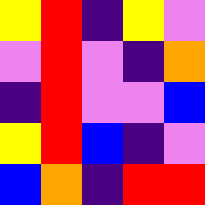[["yellow", "red", "indigo", "yellow", "violet"], ["violet", "red", "violet", "indigo", "orange"], ["indigo", "red", "violet", "violet", "blue"], ["yellow", "red", "blue", "indigo", "violet"], ["blue", "orange", "indigo", "red", "red"]]